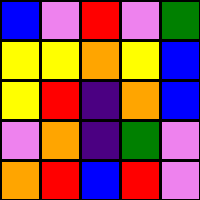[["blue", "violet", "red", "violet", "green"], ["yellow", "yellow", "orange", "yellow", "blue"], ["yellow", "red", "indigo", "orange", "blue"], ["violet", "orange", "indigo", "green", "violet"], ["orange", "red", "blue", "red", "violet"]]